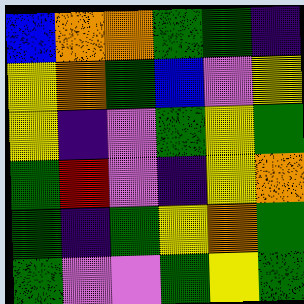[["blue", "orange", "orange", "green", "green", "indigo"], ["yellow", "orange", "green", "blue", "violet", "yellow"], ["yellow", "indigo", "violet", "green", "yellow", "green"], ["green", "red", "violet", "indigo", "yellow", "orange"], ["green", "indigo", "green", "yellow", "orange", "green"], ["green", "violet", "violet", "green", "yellow", "green"]]